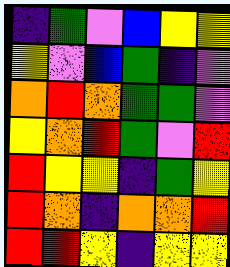[["indigo", "green", "violet", "blue", "yellow", "yellow"], ["yellow", "violet", "blue", "green", "indigo", "violet"], ["orange", "red", "orange", "green", "green", "violet"], ["yellow", "orange", "red", "green", "violet", "red"], ["red", "yellow", "yellow", "indigo", "green", "yellow"], ["red", "orange", "indigo", "orange", "orange", "red"], ["red", "red", "yellow", "indigo", "yellow", "yellow"]]